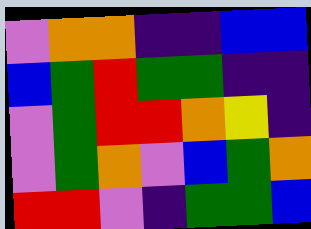[["violet", "orange", "orange", "indigo", "indigo", "blue", "blue"], ["blue", "green", "red", "green", "green", "indigo", "indigo"], ["violet", "green", "red", "red", "orange", "yellow", "indigo"], ["violet", "green", "orange", "violet", "blue", "green", "orange"], ["red", "red", "violet", "indigo", "green", "green", "blue"]]